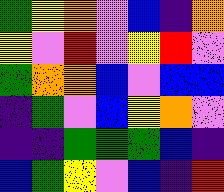[["green", "yellow", "orange", "violet", "blue", "indigo", "orange"], ["yellow", "violet", "red", "violet", "yellow", "red", "violet"], ["green", "orange", "orange", "blue", "violet", "blue", "blue"], ["indigo", "green", "violet", "blue", "yellow", "orange", "violet"], ["indigo", "indigo", "green", "green", "green", "blue", "indigo"], ["blue", "green", "yellow", "violet", "blue", "indigo", "red"]]